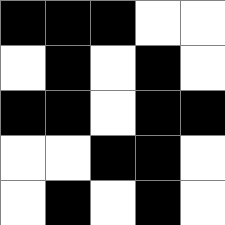[["black", "black", "black", "white", "white"], ["white", "black", "white", "black", "white"], ["black", "black", "white", "black", "black"], ["white", "white", "black", "black", "white"], ["white", "black", "white", "black", "white"]]